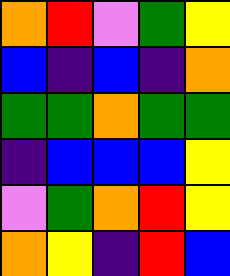[["orange", "red", "violet", "green", "yellow"], ["blue", "indigo", "blue", "indigo", "orange"], ["green", "green", "orange", "green", "green"], ["indigo", "blue", "blue", "blue", "yellow"], ["violet", "green", "orange", "red", "yellow"], ["orange", "yellow", "indigo", "red", "blue"]]